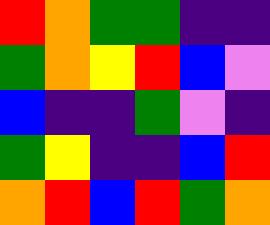[["red", "orange", "green", "green", "indigo", "indigo"], ["green", "orange", "yellow", "red", "blue", "violet"], ["blue", "indigo", "indigo", "green", "violet", "indigo"], ["green", "yellow", "indigo", "indigo", "blue", "red"], ["orange", "red", "blue", "red", "green", "orange"]]